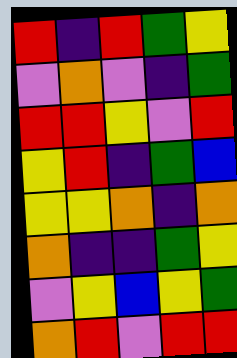[["red", "indigo", "red", "green", "yellow"], ["violet", "orange", "violet", "indigo", "green"], ["red", "red", "yellow", "violet", "red"], ["yellow", "red", "indigo", "green", "blue"], ["yellow", "yellow", "orange", "indigo", "orange"], ["orange", "indigo", "indigo", "green", "yellow"], ["violet", "yellow", "blue", "yellow", "green"], ["orange", "red", "violet", "red", "red"]]